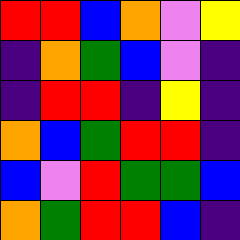[["red", "red", "blue", "orange", "violet", "yellow"], ["indigo", "orange", "green", "blue", "violet", "indigo"], ["indigo", "red", "red", "indigo", "yellow", "indigo"], ["orange", "blue", "green", "red", "red", "indigo"], ["blue", "violet", "red", "green", "green", "blue"], ["orange", "green", "red", "red", "blue", "indigo"]]